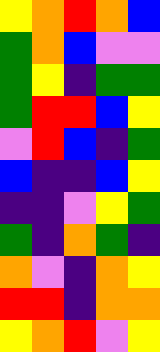[["yellow", "orange", "red", "orange", "blue"], ["green", "orange", "blue", "violet", "violet"], ["green", "yellow", "indigo", "green", "green"], ["green", "red", "red", "blue", "yellow"], ["violet", "red", "blue", "indigo", "green"], ["blue", "indigo", "indigo", "blue", "yellow"], ["indigo", "indigo", "violet", "yellow", "green"], ["green", "indigo", "orange", "green", "indigo"], ["orange", "violet", "indigo", "orange", "yellow"], ["red", "red", "indigo", "orange", "orange"], ["yellow", "orange", "red", "violet", "yellow"]]